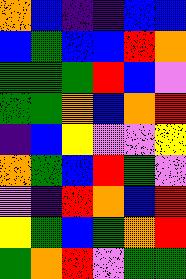[["orange", "blue", "indigo", "indigo", "blue", "blue"], ["blue", "green", "blue", "blue", "red", "orange"], ["green", "green", "green", "red", "blue", "violet"], ["green", "green", "orange", "blue", "orange", "red"], ["indigo", "blue", "yellow", "violet", "violet", "yellow"], ["orange", "green", "blue", "red", "green", "violet"], ["violet", "indigo", "red", "orange", "blue", "red"], ["yellow", "green", "blue", "green", "orange", "red"], ["green", "orange", "red", "violet", "green", "green"]]